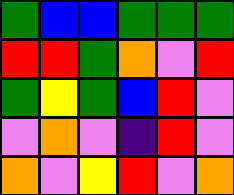[["green", "blue", "blue", "green", "green", "green"], ["red", "red", "green", "orange", "violet", "red"], ["green", "yellow", "green", "blue", "red", "violet"], ["violet", "orange", "violet", "indigo", "red", "violet"], ["orange", "violet", "yellow", "red", "violet", "orange"]]